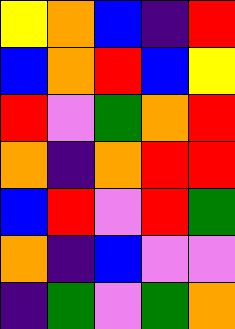[["yellow", "orange", "blue", "indigo", "red"], ["blue", "orange", "red", "blue", "yellow"], ["red", "violet", "green", "orange", "red"], ["orange", "indigo", "orange", "red", "red"], ["blue", "red", "violet", "red", "green"], ["orange", "indigo", "blue", "violet", "violet"], ["indigo", "green", "violet", "green", "orange"]]